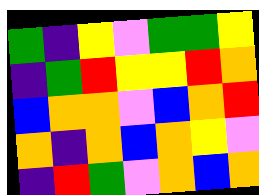[["green", "indigo", "yellow", "violet", "green", "green", "yellow"], ["indigo", "green", "red", "yellow", "yellow", "red", "orange"], ["blue", "orange", "orange", "violet", "blue", "orange", "red"], ["orange", "indigo", "orange", "blue", "orange", "yellow", "violet"], ["indigo", "red", "green", "violet", "orange", "blue", "orange"]]